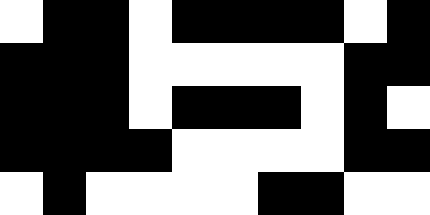[["white", "black", "black", "white", "black", "black", "black", "black", "white", "black"], ["black", "black", "black", "white", "white", "white", "white", "white", "black", "black"], ["black", "black", "black", "white", "black", "black", "black", "white", "black", "white"], ["black", "black", "black", "black", "white", "white", "white", "white", "black", "black"], ["white", "black", "white", "white", "white", "white", "black", "black", "white", "white"]]